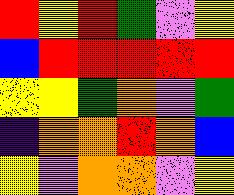[["red", "yellow", "red", "green", "violet", "yellow"], ["blue", "red", "red", "red", "red", "red"], ["yellow", "yellow", "green", "orange", "violet", "green"], ["indigo", "orange", "orange", "red", "orange", "blue"], ["yellow", "violet", "orange", "orange", "violet", "yellow"]]